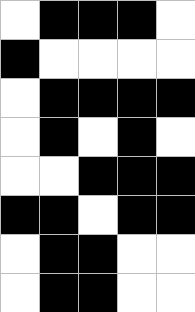[["white", "black", "black", "black", "white"], ["black", "white", "white", "white", "white"], ["white", "black", "black", "black", "black"], ["white", "black", "white", "black", "white"], ["white", "white", "black", "black", "black"], ["black", "black", "white", "black", "black"], ["white", "black", "black", "white", "white"], ["white", "black", "black", "white", "white"]]